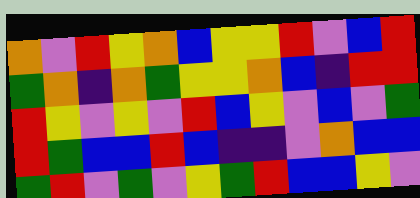[["orange", "violet", "red", "yellow", "orange", "blue", "yellow", "yellow", "red", "violet", "blue", "red"], ["green", "orange", "indigo", "orange", "green", "yellow", "yellow", "orange", "blue", "indigo", "red", "red"], ["red", "yellow", "violet", "yellow", "violet", "red", "blue", "yellow", "violet", "blue", "violet", "green"], ["red", "green", "blue", "blue", "red", "blue", "indigo", "indigo", "violet", "orange", "blue", "blue"], ["green", "red", "violet", "green", "violet", "yellow", "green", "red", "blue", "blue", "yellow", "violet"]]